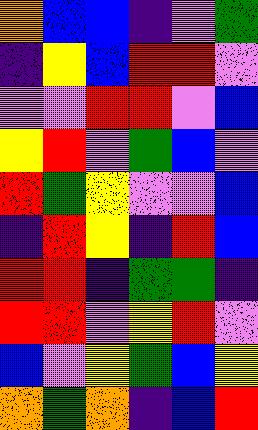[["orange", "blue", "blue", "indigo", "violet", "green"], ["indigo", "yellow", "blue", "red", "red", "violet"], ["violet", "violet", "red", "red", "violet", "blue"], ["yellow", "red", "violet", "green", "blue", "violet"], ["red", "green", "yellow", "violet", "violet", "blue"], ["indigo", "red", "yellow", "indigo", "red", "blue"], ["red", "red", "indigo", "green", "green", "indigo"], ["red", "red", "violet", "yellow", "red", "violet"], ["blue", "violet", "yellow", "green", "blue", "yellow"], ["orange", "green", "orange", "indigo", "blue", "red"]]